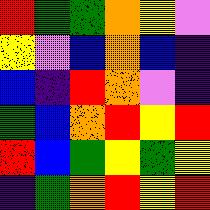[["red", "green", "green", "orange", "yellow", "violet"], ["yellow", "violet", "blue", "orange", "blue", "indigo"], ["blue", "indigo", "red", "orange", "violet", "indigo"], ["green", "blue", "orange", "red", "yellow", "red"], ["red", "blue", "green", "yellow", "green", "yellow"], ["indigo", "green", "orange", "red", "yellow", "red"]]